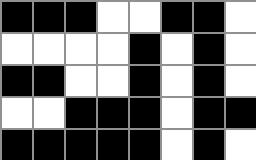[["black", "black", "black", "white", "white", "black", "black", "white"], ["white", "white", "white", "white", "black", "white", "black", "white"], ["black", "black", "white", "white", "black", "white", "black", "white"], ["white", "white", "black", "black", "black", "white", "black", "black"], ["black", "black", "black", "black", "black", "white", "black", "white"]]